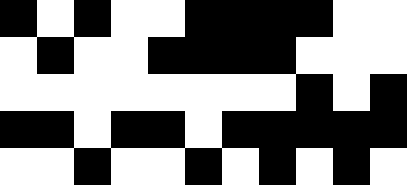[["black", "white", "black", "white", "white", "black", "black", "black", "black", "white", "white"], ["white", "black", "white", "white", "black", "black", "black", "black", "white", "white", "white"], ["white", "white", "white", "white", "white", "white", "white", "white", "black", "white", "black"], ["black", "black", "white", "black", "black", "white", "black", "black", "black", "black", "black"], ["white", "white", "black", "white", "white", "black", "white", "black", "white", "black", "white"]]